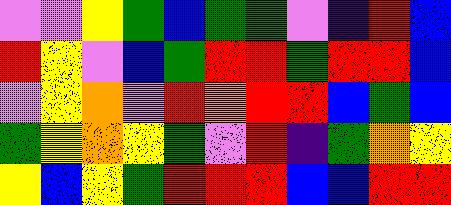[["violet", "violet", "yellow", "green", "blue", "green", "green", "violet", "indigo", "red", "blue"], ["red", "yellow", "violet", "blue", "green", "red", "red", "green", "red", "red", "blue"], ["violet", "yellow", "orange", "violet", "red", "orange", "red", "red", "blue", "green", "blue"], ["green", "yellow", "orange", "yellow", "green", "violet", "red", "indigo", "green", "orange", "yellow"], ["yellow", "blue", "yellow", "green", "red", "red", "red", "blue", "blue", "red", "red"]]